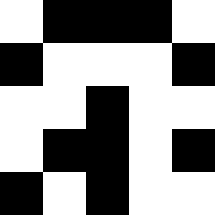[["white", "black", "black", "black", "white"], ["black", "white", "white", "white", "black"], ["white", "white", "black", "white", "white"], ["white", "black", "black", "white", "black"], ["black", "white", "black", "white", "white"]]